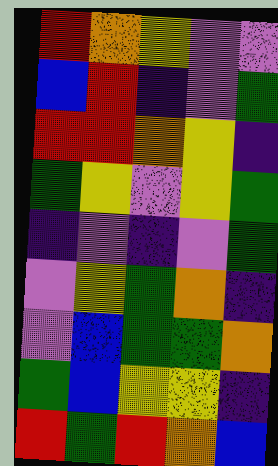[["red", "orange", "yellow", "violet", "violet"], ["blue", "red", "indigo", "violet", "green"], ["red", "red", "orange", "yellow", "indigo"], ["green", "yellow", "violet", "yellow", "green"], ["indigo", "violet", "indigo", "violet", "green"], ["violet", "yellow", "green", "orange", "indigo"], ["violet", "blue", "green", "green", "orange"], ["green", "blue", "yellow", "yellow", "indigo"], ["red", "green", "red", "orange", "blue"]]